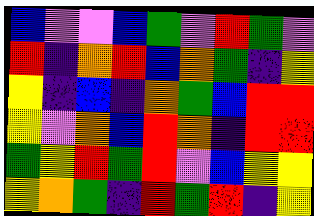[["blue", "violet", "violet", "blue", "green", "violet", "red", "green", "violet"], ["red", "indigo", "orange", "red", "blue", "orange", "green", "indigo", "yellow"], ["yellow", "indigo", "blue", "indigo", "orange", "green", "blue", "red", "red"], ["yellow", "violet", "orange", "blue", "red", "orange", "indigo", "red", "red"], ["green", "yellow", "red", "green", "red", "violet", "blue", "yellow", "yellow"], ["yellow", "orange", "green", "indigo", "red", "green", "red", "indigo", "yellow"]]